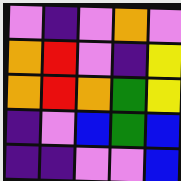[["violet", "indigo", "violet", "orange", "violet"], ["orange", "red", "violet", "indigo", "yellow"], ["orange", "red", "orange", "green", "yellow"], ["indigo", "violet", "blue", "green", "blue"], ["indigo", "indigo", "violet", "violet", "blue"]]